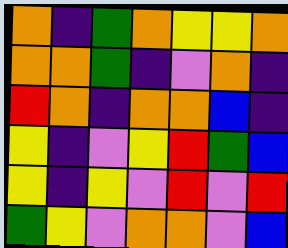[["orange", "indigo", "green", "orange", "yellow", "yellow", "orange"], ["orange", "orange", "green", "indigo", "violet", "orange", "indigo"], ["red", "orange", "indigo", "orange", "orange", "blue", "indigo"], ["yellow", "indigo", "violet", "yellow", "red", "green", "blue"], ["yellow", "indigo", "yellow", "violet", "red", "violet", "red"], ["green", "yellow", "violet", "orange", "orange", "violet", "blue"]]